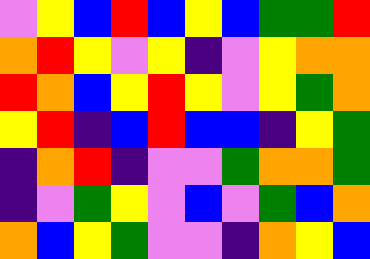[["violet", "yellow", "blue", "red", "blue", "yellow", "blue", "green", "green", "red"], ["orange", "red", "yellow", "violet", "yellow", "indigo", "violet", "yellow", "orange", "orange"], ["red", "orange", "blue", "yellow", "red", "yellow", "violet", "yellow", "green", "orange"], ["yellow", "red", "indigo", "blue", "red", "blue", "blue", "indigo", "yellow", "green"], ["indigo", "orange", "red", "indigo", "violet", "violet", "green", "orange", "orange", "green"], ["indigo", "violet", "green", "yellow", "violet", "blue", "violet", "green", "blue", "orange"], ["orange", "blue", "yellow", "green", "violet", "violet", "indigo", "orange", "yellow", "blue"]]